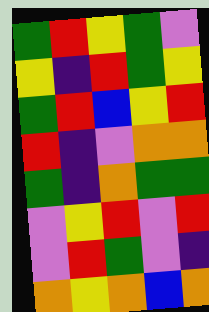[["green", "red", "yellow", "green", "violet"], ["yellow", "indigo", "red", "green", "yellow"], ["green", "red", "blue", "yellow", "red"], ["red", "indigo", "violet", "orange", "orange"], ["green", "indigo", "orange", "green", "green"], ["violet", "yellow", "red", "violet", "red"], ["violet", "red", "green", "violet", "indigo"], ["orange", "yellow", "orange", "blue", "orange"]]